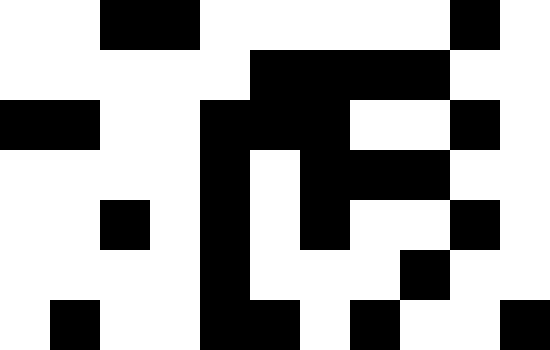[["white", "white", "black", "black", "white", "white", "white", "white", "white", "black", "white"], ["white", "white", "white", "white", "white", "black", "black", "black", "black", "white", "white"], ["black", "black", "white", "white", "black", "black", "black", "white", "white", "black", "white"], ["white", "white", "white", "white", "black", "white", "black", "black", "black", "white", "white"], ["white", "white", "black", "white", "black", "white", "black", "white", "white", "black", "white"], ["white", "white", "white", "white", "black", "white", "white", "white", "black", "white", "white"], ["white", "black", "white", "white", "black", "black", "white", "black", "white", "white", "black"]]